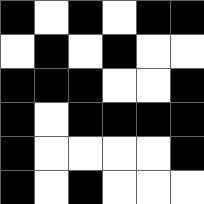[["black", "white", "black", "white", "black", "black"], ["white", "black", "white", "black", "white", "white"], ["black", "black", "black", "white", "white", "black"], ["black", "white", "black", "black", "black", "black"], ["black", "white", "white", "white", "white", "black"], ["black", "white", "black", "white", "white", "white"]]